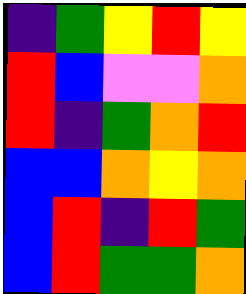[["indigo", "green", "yellow", "red", "yellow"], ["red", "blue", "violet", "violet", "orange"], ["red", "indigo", "green", "orange", "red"], ["blue", "blue", "orange", "yellow", "orange"], ["blue", "red", "indigo", "red", "green"], ["blue", "red", "green", "green", "orange"]]